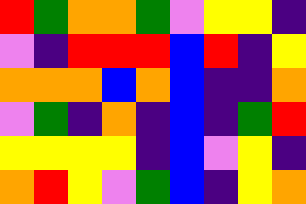[["red", "green", "orange", "orange", "green", "violet", "yellow", "yellow", "indigo"], ["violet", "indigo", "red", "red", "red", "blue", "red", "indigo", "yellow"], ["orange", "orange", "orange", "blue", "orange", "blue", "indigo", "indigo", "orange"], ["violet", "green", "indigo", "orange", "indigo", "blue", "indigo", "green", "red"], ["yellow", "yellow", "yellow", "yellow", "indigo", "blue", "violet", "yellow", "indigo"], ["orange", "red", "yellow", "violet", "green", "blue", "indigo", "yellow", "orange"]]